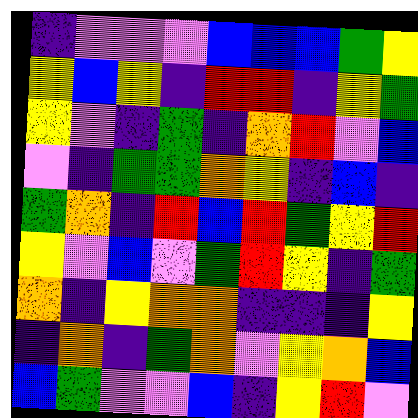[["indigo", "violet", "violet", "violet", "blue", "blue", "blue", "green", "yellow"], ["yellow", "blue", "yellow", "indigo", "red", "red", "indigo", "yellow", "green"], ["yellow", "violet", "indigo", "green", "indigo", "orange", "red", "violet", "blue"], ["violet", "indigo", "green", "green", "orange", "yellow", "indigo", "blue", "indigo"], ["green", "orange", "indigo", "red", "blue", "red", "green", "yellow", "red"], ["yellow", "violet", "blue", "violet", "green", "red", "yellow", "indigo", "green"], ["orange", "indigo", "yellow", "orange", "orange", "indigo", "indigo", "indigo", "yellow"], ["indigo", "orange", "indigo", "green", "orange", "violet", "yellow", "orange", "blue"], ["blue", "green", "violet", "violet", "blue", "indigo", "yellow", "red", "violet"]]